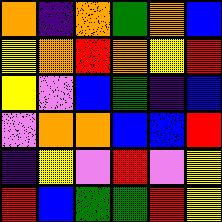[["orange", "indigo", "orange", "green", "orange", "blue"], ["yellow", "orange", "red", "orange", "yellow", "red"], ["yellow", "violet", "blue", "green", "indigo", "blue"], ["violet", "orange", "orange", "blue", "blue", "red"], ["indigo", "yellow", "violet", "red", "violet", "yellow"], ["red", "blue", "green", "green", "red", "yellow"]]